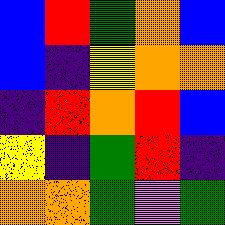[["blue", "red", "green", "orange", "blue"], ["blue", "indigo", "yellow", "orange", "orange"], ["indigo", "red", "orange", "red", "blue"], ["yellow", "indigo", "green", "red", "indigo"], ["orange", "orange", "green", "violet", "green"]]